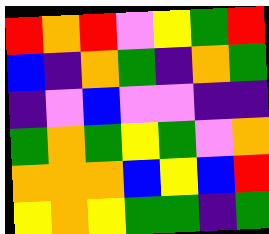[["red", "orange", "red", "violet", "yellow", "green", "red"], ["blue", "indigo", "orange", "green", "indigo", "orange", "green"], ["indigo", "violet", "blue", "violet", "violet", "indigo", "indigo"], ["green", "orange", "green", "yellow", "green", "violet", "orange"], ["orange", "orange", "orange", "blue", "yellow", "blue", "red"], ["yellow", "orange", "yellow", "green", "green", "indigo", "green"]]